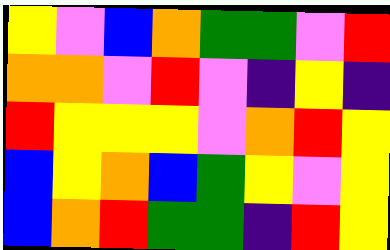[["yellow", "violet", "blue", "orange", "green", "green", "violet", "red"], ["orange", "orange", "violet", "red", "violet", "indigo", "yellow", "indigo"], ["red", "yellow", "yellow", "yellow", "violet", "orange", "red", "yellow"], ["blue", "yellow", "orange", "blue", "green", "yellow", "violet", "yellow"], ["blue", "orange", "red", "green", "green", "indigo", "red", "yellow"]]